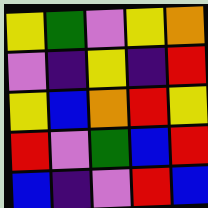[["yellow", "green", "violet", "yellow", "orange"], ["violet", "indigo", "yellow", "indigo", "red"], ["yellow", "blue", "orange", "red", "yellow"], ["red", "violet", "green", "blue", "red"], ["blue", "indigo", "violet", "red", "blue"]]